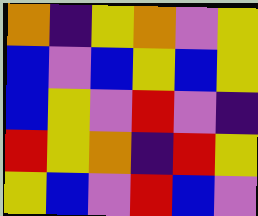[["orange", "indigo", "yellow", "orange", "violet", "yellow"], ["blue", "violet", "blue", "yellow", "blue", "yellow"], ["blue", "yellow", "violet", "red", "violet", "indigo"], ["red", "yellow", "orange", "indigo", "red", "yellow"], ["yellow", "blue", "violet", "red", "blue", "violet"]]